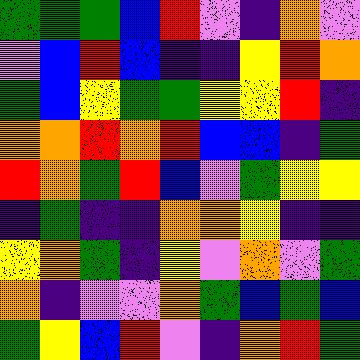[["green", "green", "green", "blue", "red", "violet", "indigo", "orange", "violet"], ["violet", "blue", "red", "blue", "indigo", "indigo", "yellow", "red", "orange"], ["green", "blue", "yellow", "green", "green", "yellow", "yellow", "red", "indigo"], ["orange", "orange", "red", "orange", "red", "blue", "blue", "indigo", "green"], ["red", "orange", "green", "red", "blue", "violet", "green", "yellow", "yellow"], ["indigo", "green", "indigo", "indigo", "orange", "orange", "yellow", "indigo", "indigo"], ["yellow", "orange", "green", "indigo", "yellow", "violet", "orange", "violet", "green"], ["orange", "indigo", "violet", "violet", "orange", "green", "blue", "green", "blue"], ["green", "yellow", "blue", "red", "violet", "indigo", "orange", "red", "green"]]